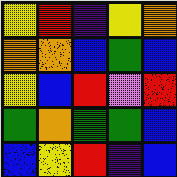[["yellow", "red", "indigo", "yellow", "orange"], ["orange", "orange", "blue", "green", "blue"], ["yellow", "blue", "red", "violet", "red"], ["green", "orange", "green", "green", "blue"], ["blue", "yellow", "red", "indigo", "blue"]]